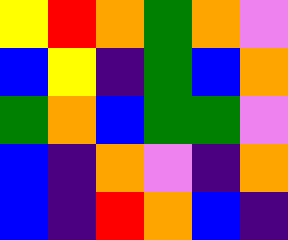[["yellow", "red", "orange", "green", "orange", "violet"], ["blue", "yellow", "indigo", "green", "blue", "orange"], ["green", "orange", "blue", "green", "green", "violet"], ["blue", "indigo", "orange", "violet", "indigo", "orange"], ["blue", "indigo", "red", "orange", "blue", "indigo"]]